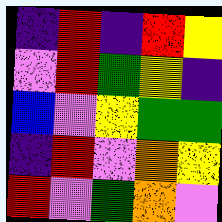[["indigo", "red", "indigo", "red", "yellow"], ["violet", "red", "green", "yellow", "indigo"], ["blue", "violet", "yellow", "green", "green"], ["indigo", "red", "violet", "orange", "yellow"], ["red", "violet", "green", "orange", "violet"]]